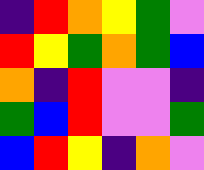[["indigo", "red", "orange", "yellow", "green", "violet"], ["red", "yellow", "green", "orange", "green", "blue"], ["orange", "indigo", "red", "violet", "violet", "indigo"], ["green", "blue", "red", "violet", "violet", "green"], ["blue", "red", "yellow", "indigo", "orange", "violet"]]